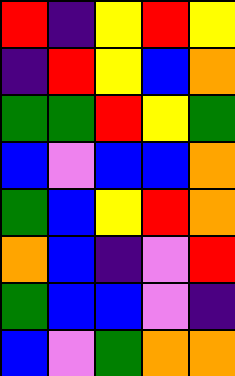[["red", "indigo", "yellow", "red", "yellow"], ["indigo", "red", "yellow", "blue", "orange"], ["green", "green", "red", "yellow", "green"], ["blue", "violet", "blue", "blue", "orange"], ["green", "blue", "yellow", "red", "orange"], ["orange", "blue", "indigo", "violet", "red"], ["green", "blue", "blue", "violet", "indigo"], ["blue", "violet", "green", "orange", "orange"]]